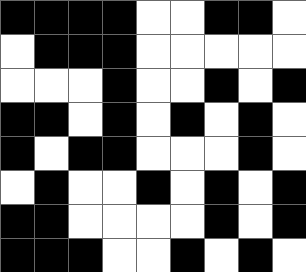[["black", "black", "black", "black", "white", "white", "black", "black", "white"], ["white", "black", "black", "black", "white", "white", "white", "white", "white"], ["white", "white", "white", "black", "white", "white", "black", "white", "black"], ["black", "black", "white", "black", "white", "black", "white", "black", "white"], ["black", "white", "black", "black", "white", "white", "white", "black", "white"], ["white", "black", "white", "white", "black", "white", "black", "white", "black"], ["black", "black", "white", "white", "white", "white", "black", "white", "black"], ["black", "black", "black", "white", "white", "black", "white", "black", "white"]]